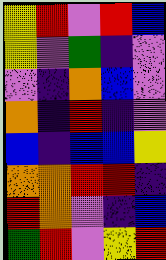[["yellow", "red", "violet", "red", "blue"], ["yellow", "violet", "green", "indigo", "violet"], ["violet", "indigo", "orange", "blue", "violet"], ["orange", "indigo", "red", "indigo", "violet"], ["blue", "indigo", "blue", "blue", "yellow"], ["orange", "orange", "red", "red", "indigo"], ["red", "orange", "violet", "indigo", "blue"], ["green", "red", "violet", "yellow", "red"]]